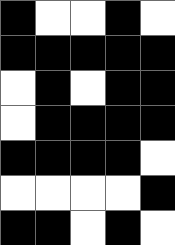[["black", "white", "white", "black", "white"], ["black", "black", "black", "black", "black"], ["white", "black", "white", "black", "black"], ["white", "black", "black", "black", "black"], ["black", "black", "black", "black", "white"], ["white", "white", "white", "white", "black"], ["black", "black", "white", "black", "white"]]